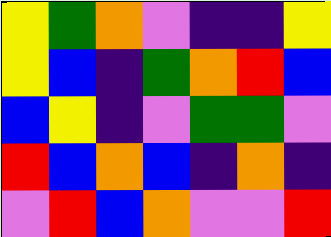[["yellow", "green", "orange", "violet", "indigo", "indigo", "yellow"], ["yellow", "blue", "indigo", "green", "orange", "red", "blue"], ["blue", "yellow", "indigo", "violet", "green", "green", "violet"], ["red", "blue", "orange", "blue", "indigo", "orange", "indigo"], ["violet", "red", "blue", "orange", "violet", "violet", "red"]]